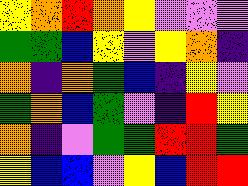[["yellow", "orange", "red", "orange", "yellow", "violet", "violet", "violet"], ["green", "green", "blue", "yellow", "violet", "yellow", "orange", "indigo"], ["orange", "indigo", "orange", "green", "blue", "indigo", "yellow", "violet"], ["green", "orange", "blue", "green", "violet", "indigo", "red", "yellow"], ["orange", "indigo", "violet", "green", "green", "red", "red", "green"], ["yellow", "blue", "blue", "violet", "yellow", "blue", "red", "red"]]